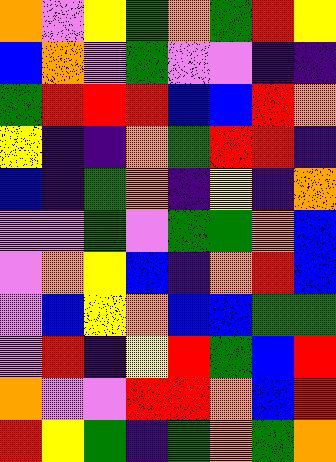[["orange", "violet", "yellow", "green", "orange", "green", "red", "yellow"], ["blue", "orange", "violet", "green", "violet", "violet", "indigo", "indigo"], ["green", "red", "red", "red", "blue", "blue", "red", "orange"], ["yellow", "indigo", "indigo", "orange", "green", "red", "red", "indigo"], ["blue", "indigo", "green", "orange", "indigo", "yellow", "indigo", "orange"], ["violet", "violet", "green", "violet", "green", "green", "orange", "blue"], ["violet", "orange", "yellow", "blue", "indigo", "orange", "red", "blue"], ["violet", "blue", "yellow", "orange", "blue", "blue", "green", "green"], ["violet", "red", "indigo", "yellow", "red", "green", "blue", "red"], ["orange", "violet", "violet", "red", "red", "orange", "blue", "red"], ["red", "yellow", "green", "indigo", "green", "orange", "green", "orange"]]